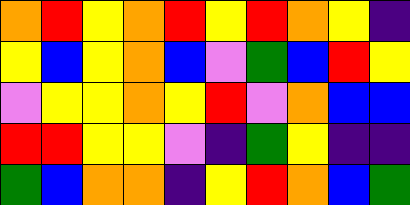[["orange", "red", "yellow", "orange", "red", "yellow", "red", "orange", "yellow", "indigo"], ["yellow", "blue", "yellow", "orange", "blue", "violet", "green", "blue", "red", "yellow"], ["violet", "yellow", "yellow", "orange", "yellow", "red", "violet", "orange", "blue", "blue"], ["red", "red", "yellow", "yellow", "violet", "indigo", "green", "yellow", "indigo", "indigo"], ["green", "blue", "orange", "orange", "indigo", "yellow", "red", "orange", "blue", "green"]]